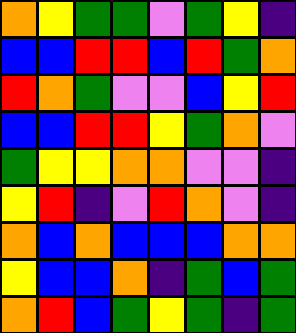[["orange", "yellow", "green", "green", "violet", "green", "yellow", "indigo"], ["blue", "blue", "red", "red", "blue", "red", "green", "orange"], ["red", "orange", "green", "violet", "violet", "blue", "yellow", "red"], ["blue", "blue", "red", "red", "yellow", "green", "orange", "violet"], ["green", "yellow", "yellow", "orange", "orange", "violet", "violet", "indigo"], ["yellow", "red", "indigo", "violet", "red", "orange", "violet", "indigo"], ["orange", "blue", "orange", "blue", "blue", "blue", "orange", "orange"], ["yellow", "blue", "blue", "orange", "indigo", "green", "blue", "green"], ["orange", "red", "blue", "green", "yellow", "green", "indigo", "green"]]